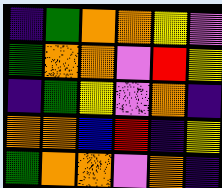[["indigo", "green", "orange", "orange", "yellow", "violet"], ["green", "orange", "orange", "violet", "red", "yellow"], ["indigo", "green", "yellow", "violet", "orange", "indigo"], ["orange", "orange", "blue", "red", "indigo", "yellow"], ["green", "orange", "orange", "violet", "orange", "indigo"]]